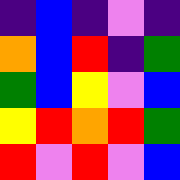[["indigo", "blue", "indigo", "violet", "indigo"], ["orange", "blue", "red", "indigo", "green"], ["green", "blue", "yellow", "violet", "blue"], ["yellow", "red", "orange", "red", "green"], ["red", "violet", "red", "violet", "blue"]]